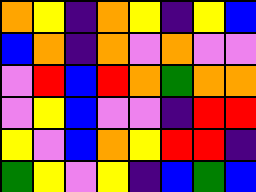[["orange", "yellow", "indigo", "orange", "yellow", "indigo", "yellow", "blue"], ["blue", "orange", "indigo", "orange", "violet", "orange", "violet", "violet"], ["violet", "red", "blue", "red", "orange", "green", "orange", "orange"], ["violet", "yellow", "blue", "violet", "violet", "indigo", "red", "red"], ["yellow", "violet", "blue", "orange", "yellow", "red", "red", "indigo"], ["green", "yellow", "violet", "yellow", "indigo", "blue", "green", "blue"]]